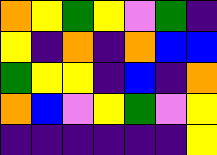[["orange", "yellow", "green", "yellow", "violet", "green", "indigo"], ["yellow", "indigo", "orange", "indigo", "orange", "blue", "blue"], ["green", "yellow", "yellow", "indigo", "blue", "indigo", "orange"], ["orange", "blue", "violet", "yellow", "green", "violet", "yellow"], ["indigo", "indigo", "indigo", "indigo", "indigo", "indigo", "yellow"]]